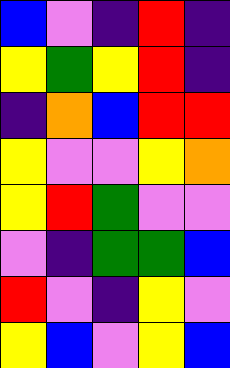[["blue", "violet", "indigo", "red", "indigo"], ["yellow", "green", "yellow", "red", "indigo"], ["indigo", "orange", "blue", "red", "red"], ["yellow", "violet", "violet", "yellow", "orange"], ["yellow", "red", "green", "violet", "violet"], ["violet", "indigo", "green", "green", "blue"], ["red", "violet", "indigo", "yellow", "violet"], ["yellow", "blue", "violet", "yellow", "blue"]]